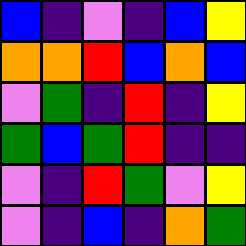[["blue", "indigo", "violet", "indigo", "blue", "yellow"], ["orange", "orange", "red", "blue", "orange", "blue"], ["violet", "green", "indigo", "red", "indigo", "yellow"], ["green", "blue", "green", "red", "indigo", "indigo"], ["violet", "indigo", "red", "green", "violet", "yellow"], ["violet", "indigo", "blue", "indigo", "orange", "green"]]